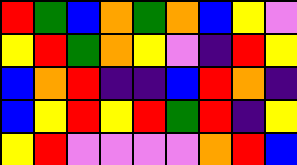[["red", "green", "blue", "orange", "green", "orange", "blue", "yellow", "violet"], ["yellow", "red", "green", "orange", "yellow", "violet", "indigo", "red", "yellow"], ["blue", "orange", "red", "indigo", "indigo", "blue", "red", "orange", "indigo"], ["blue", "yellow", "red", "yellow", "red", "green", "red", "indigo", "yellow"], ["yellow", "red", "violet", "violet", "violet", "violet", "orange", "red", "blue"]]